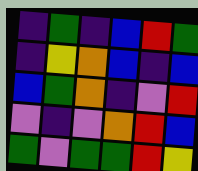[["indigo", "green", "indigo", "blue", "red", "green"], ["indigo", "yellow", "orange", "blue", "indigo", "blue"], ["blue", "green", "orange", "indigo", "violet", "red"], ["violet", "indigo", "violet", "orange", "red", "blue"], ["green", "violet", "green", "green", "red", "yellow"]]